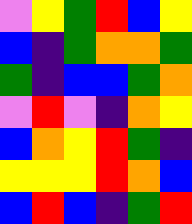[["violet", "yellow", "green", "red", "blue", "yellow"], ["blue", "indigo", "green", "orange", "orange", "green"], ["green", "indigo", "blue", "blue", "green", "orange"], ["violet", "red", "violet", "indigo", "orange", "yellow"], ["blue", "orange", "yellow", "red", "green", "indigo"], ["yellow", "yellow", "yellow", "red", "orange", "blue"], ["blue", "red", "blue", "indigo", "green", "red"]]